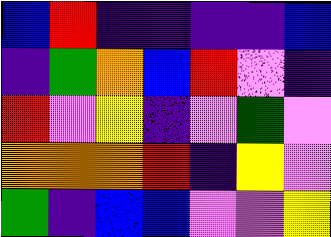[["blue", "red", "indigo", "indigo", "indigo", "indigo", "blue"], ["indigo", "green", "orange", "blue", "red", "violet", "indigo"], ["red", "violet", "yellow", "indigo", "violet", "green", "violet"], ["orange", "orange", "orange", "red", "indigo", "yellow", "violet"], ["green", "indigo", "blue", "blue", "violet", "violet", "yellow"]]